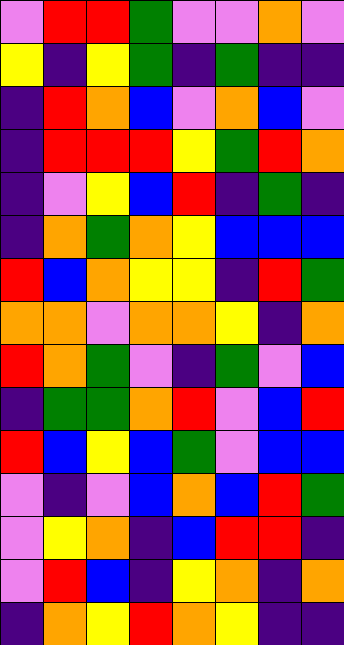[["violet", "red", "red", "green", "violet", "violet", "orange", "violet"], ["yellow", "indigo", "yellow", "green", "indigo", "green", "indigo", "indigo"], ["indigo", "red", "orange", "blue", "violet", "orange", "blue", "violet"], ["indigo", "red", "red", "red", "yellow", "green", "red", "orange"], ["indigo", "violet", "yellow", "blue", "red", "indigo", "green", "indigo"], ["indigo", "orange", "green", "orange", "yellow", "blue", "blue", "blue"], ["red", "blue", "orange", "yellow", "yellow", "indigo", "red", "green"], ["orange", "orange", "violet", "orange", "orange", "yellow", "indigo", "orange"], ["red", "orange", "green", "violet", "indigo", "green", "violet", "blue"], ["indigo", "green", "green", "orange", "red", "violet", "blue", "red"], ["red", "blue", "yellow", "blue", "green", "violet", "blue", "blue"], ["violet", "indigo", "violet", "blue", "orange", "blue", "red", "green"], ["violet", "yellow", "orange", "indigo", "blue", "red", "red", "indigo"], ["violet", "red", "blue", "indigo", "yellow", "orange", "indigo", "orange"], ["indigo", "orange", "yellow", "red", "orange", "yellow", "indigo", "indigo"]]